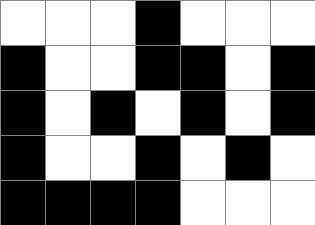[["white", "white", "white", "black", "white", "white", "white"], ["black", "white", "white", "black", "black", "white", "black"], ["black", "white", "black", "white", "black", "white", "black"], ["black", "white", "white", "black", "white", "black", "white"], ["black", "black", "black", "black", "white", "white", "white"]]